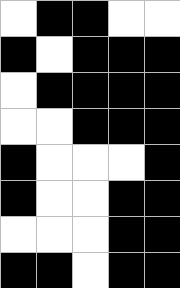[["white", "black", "black", "white", "white"], ["black", "white", "black", "black", "black"], ["white", "black", "black", "black", "black"], ["white", "white", "black", "black", "black"], ["black", "white", "white", "white", "black"], ["black", "white", "white", "black", "black"], ["white", "white", "white", "black", "black"], ["black", "black", "white", "black", "black"]]